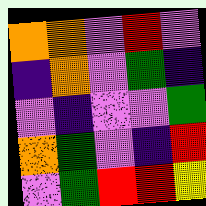[["orange", "orange", "violet", "red", "violet"], ["indigo", "orange", "violet", "green", "indigo"], ["violet", "indigo", "violet", "violet", "green"], ["orange", "green", "violet", "indigo", "red"], ["violet", "green", "red", "red", "yellow"]]